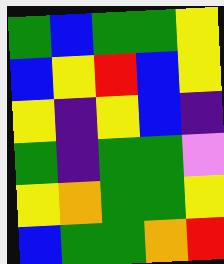[["green", "blue", "green", "green", "yellow"], ["blue", "yellow", "red", "blue", "yellow"], ["yellow", "indigo", "yellow", "blue", "indigo"], ["green", "indigo", "green", "green", "violet"], ["yellow", "orange", "green", "green", "yellow"], ["blue", "green", "green", "orange", "red"]]